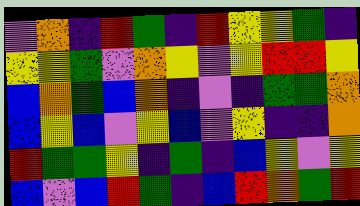[["violet", "orange", "indigo", "red", "green", "indigo", "red", "yellow", "yellow", "green", "indigo"], ["yellow", "yellow", "green", "violet", "orange", "yellow", "violet", "yellow", "red", "red", "yellow"], ["blue", "orange", "green", "blue", "orange", "indigo", "violet", "indigo", "green", "green", "orange"], ["blue", "yellow", "blue", "violet", "yellow", "blue", "violet", "yellow", "indigo", "indigo", "orange"], ["red", "green", "green", "yellow", "indigo", "green", "indigo", "blue", "yellow", "violet", "yellow"], ["blue", "violet", "blue", "red", "green", "indigo", "blue", "red", "orange", "green", "red"]]